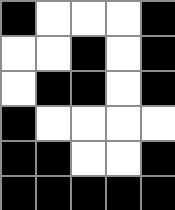[["black", "white", "white", "white", "black"], ["white", "white", "black", "white", "black"], ["white", "black", "black", "white", "black"], ["black", "white", "white", "white", "white"], ["black", "black", "white", "white", "black"], ["black", "black", "black", "black", "black"]]